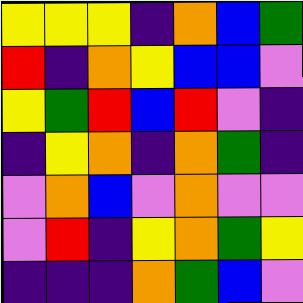[["yellow", "yellow", "yellow", "indigo", "orange", "blue", "green"], ["red", "indigo", "orange", "yellow", "blue", "blue", "violet"], ["yellow", "green", "red", "blue", "red", "violet", "indigo"], ["indigo", "yellow", "orange", "indigo", "orange", "green", "indigo"], ["violet", "orange", "blue", "violet", "orange", "violet", "violet"], ["violet", "red", "indigo", "yellow", "orange", "green", "yellow"], ["indigo", "indigo", "indigo", "orange", "green", "blue", "violet"]]